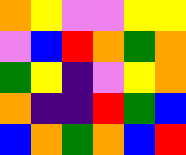[["orange", "yellow", "violet", "violet", "yellow", "yellow"], ["violet", "blue", "red", "orange", "green", "orange"], ["green", "yellow", "indigo", "violet", "yellow", "orange"], ["orange", "indigo", "indigo", "red", "green", "blue"], ["blue", "orange", "green", "orange", "blue", "red"]]